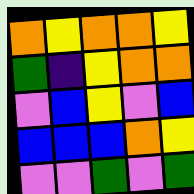[["orange", "yellow", "orange", "orange", "yellow"], ["green", "indigo", "yellow", "orange", "orange"], ["violet", "blue", "yellow", "violet", "blue"], ["blue", "blue", "blue", "orange", "yellow"], ["violet", "violet", "green", "violet", "green"]]